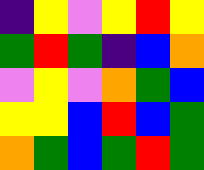[["indigo", "yellow", "violet", "yellow", "red", "yellow"], ["green", "red", "green", "indigo", "blue", "orange"], ["violet", "yellow", "violet", "orange", "green", "blue"], ["yellow", "yellow", "blue", "red", "blue", "green"], ["orange", "green", "blue", "green", "red", "green"]]